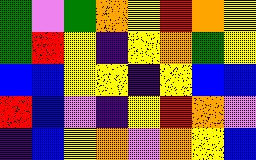[["green", "violet", "green", "orange", "yellow", "red", "orange", "yellow"], ["green", "red", "yellow", "indigo", "yellow", "orange", "green", "yellow"], ["blue", "blue", "yellow", "yellow", "indigo", "yellow", "blue", "blue"], ["red", "blue", "violet", "indigo", "yellow", "red", "orange", "violet"], ["indigo", "blue", "yellow", "orange", "violet", "orange", "yellow", "blue"]]